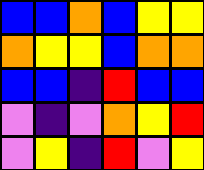[["blue", "blue", "orange", "blue", "yellow", "yellow"], ["orange", "yellow", "yellow", "blue", "orange", "orange"], ["blue", "blue", "indigo", "red", "blue", "blue"], ["violet", "indigo", "violet", "orange", "yellow", "red"], ["violet", "yellow", "indigo", "red", "violet", "yellow"]]